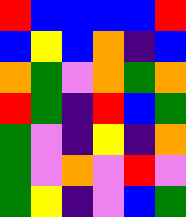[["red", "blue", "blue", "blue", "blue", "red"], ["blue", "yellow", "blue", "orange", "indigo", "blue"], ["orange", "green", "violet", "orange", "green", "orange"], ["red", "green", "indigo", "red", "blue", "green"], ["green", "violet", "indigo", "yellow", "indigo", "orange"], ["green", "violet", "orange", "violet", "red", "violet"], ["green", "yellow", "indigo", "violet", "blue", "green"]]